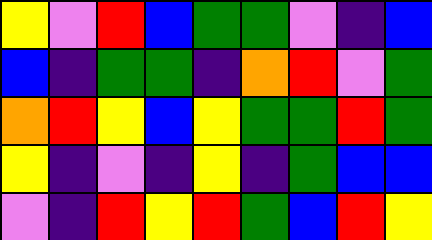[["yellow", "violet", "red", "blue", "green", "green", "violet", "indigo", "blue"], ["blue", "indigo", "green", "green", "indigo", "orange", "red", "violet", "green"], ["orange", "red", "yellow", "blue", "yellow", "green", "green", "red", "green"], ["yellow", "indigo", "violet", "indigo", "yellow", "indigo", "green", "blue", "blue"], ["violet", "indigo", "red", "yellow", "red", "green", "blue", "red", "yellow"]]